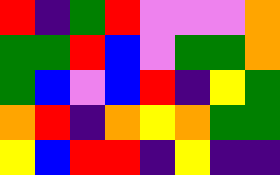[["red", "indigo", "green", "red", "violet", "violet", "violet", "orange"], ["green", "green", "red", "blue", "violet", "green", "green", "orange"], ["green", "blue", "violet", "blue", "red", "indigo", "yellow", "green"], ["orange", "red", "indigo", "orange", "yellow", "orange", "green", "green"], ["yellow", "blue", "red", "red", "indigo", "yellow", "indigo", "indigo"]]